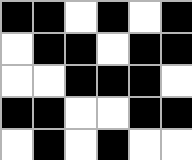[["black", "black", "white", "black", "white", "black"], ["white", "black", "black", "white", "black", "black"], ["white", "white", "black", "black", "black", "white"], ["black", "black", "white", "white", "black", "black"], ["white", "black", "white", "black", "white", "white"]]